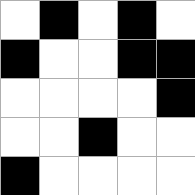[["white", "black", "white", "black", "white"], ["black", "white", "white", "black", "black"], ["white", "white", "white", "white", "black"], ["white", "white", "black", "white", "white"], ["black", "white", "white", "white", "white"]]